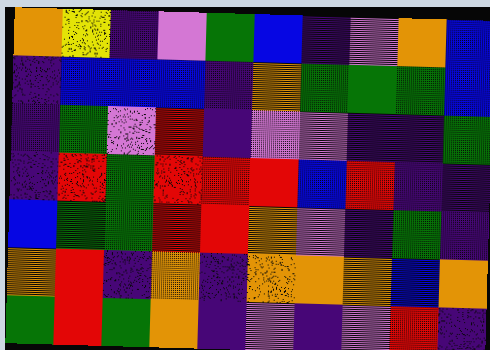[["orange", "yellow", "indigo", "violet", "green", "blue", "indigo", "violet", "orange", "blue"], ["indigo", "blue", "blue", "blue", "indigo", "orange", "green", "green", "green", "blue"], ["indigo", "green", "violet", "red", "indigo", "violet", "violet", "indigo", "indigo", "green"], ["indigo", "red", "green", "red", "red", "red", "blue", "red", "indigo", "indigo"], ["blue", "green", "green", "red", "red", "orange", "violet", "indigo", "green", "indigo"], ["orange", "red", "indigo", "orange", "indigo", "orange", "orange", "orange", "blue", "orange"], ["green", "red", "green", "orange", "indigo", "violet", "indigo", "violet", "red", "indigo"]]